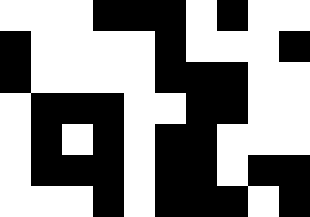[["white", "white", "white", "black", "black", "black", "white", "black", "white", "white"], ["black", "white", "white", "white", "white", "black", "white", "white", "white", "black"], ["black", "white", "white", "white", "white", "black", "black", "black", "white", "white"], ["white", "black", "black", "black", "white", "white", "black", "black", "white", "white"], ["white", "black", "white", "black", "white", "black", "black", "white", "white", "white"], ["white", "black", "black", "black", "white", "black", "black", "white", "black", "black"], ["white", "white", "white", "black", "white", "black", "black", "black", "white", "black"]]